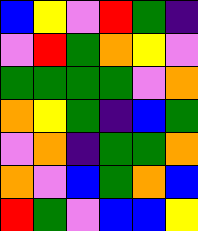[["blue", "yellow", "violet", "red", "green", "indigo"], ["violet", "red", "green", "orange", "yellow", "violet"], ["green", "green", "green", "green", "violet", "orange"], ["orange", "yellow", "green", "indigo", "blue", "green"], ["violet", "orange", "indigo", "green", "green", "orange"], ["orange", "violet", "blue", "green", "orange", "blue"], ["red", "green", "violet", "blue", "blue", "yellow"]]